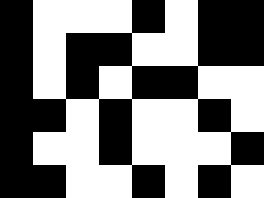[["black", "white", "white", "white", "black", "white", "black", "black"], ["black", "white", "black", "black", "white", "white", "black", "black"], ["black", "white", "black", "white", "black", "black", "white", "white"], ["black", "black", "white", "black", "white", "white", "black", "white"], ["black", "white", "white", "black", "white", "white", "white", "black"], ["black", "black", "white", "white", "black", "white", "black", "white"]]